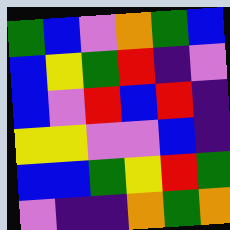[["green", "blue", "violet", "orange", "green", "blue"], ["blue", "yellow", "green", "red", "indigo", "violet"], ["blue", "violet", "red", "blue", "red", "indigo"], ["yellow", "yellow", "violet", "violet", "blue", "indigo"], ["blue", "blue", "green", "yellow", "red", "green"], ["violet", "indigo", "indigo", "orange", "green", "orange"]]